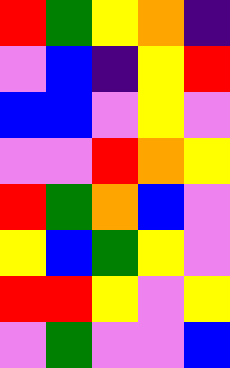[["red", "green", "yellow", "orange", "indigo"], ["violet", "blue", "indigo", "yellow", "red"], ["blue", "blue", "violet", "yellow", "violet"], ["violet", "violet", "red", "orange", "yellow"], ["red", "green", "orange", "blue", "violet"], ["yellow", "blue", "green", "yellow", "violet"], ["red", "red", "yellow", "violet", "yellow"], ["violet", "green", "violet", "violet", "blue"]]